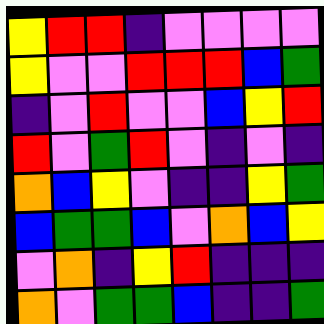[["yellow", "red", "red", "indigo", "violet", "violet", "violet", "violet"], ["yellow", "violet", "violet", "red", "red", "red", "blue", "green"], ["indigo", "violet", "red", "violet", "violet", "blue", "yellow", "red"], ["red", "violet", "green", "red", "violet", "indigo", "violet", "indigo"], ["orange", "blue", "yellow", "violet", "indigo", "indigo", "yellow", "green"], ["blue", "green", "green", "blue", "violet", "orange", "blue", "yellow"], ["violet", "orange", "indigo", "yellow", "red", "indigo", "indigo", "indigo"], ["orange", "violet", "green", "green", "blue", "indigo", "indigo", "green"]]